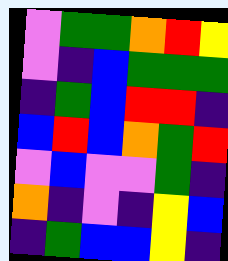[["violet", "green", "green", "orange", "red", "yellow"], ["violet", "indigo", "blue", "green", "green", "green"], ["indigo", "green", "blue", "red", "red", "indigo"], ["blue", "red", "blue", "orange", "green", "red"], ["violet", "blue", "violet", "violet", "green", "indigo"], ["orange", "indigo", "violet", "indigo", "yellow", "blue"], ["indigo", "green", "blue", "blue", "yellow", "indigo"]]